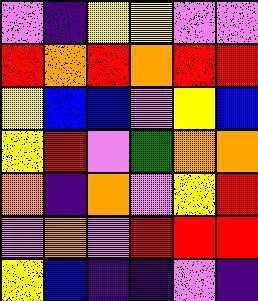[["violet", "indigo", "yellow", "yellow", "violet", "violet"], ["red", "orange", "red", "orange", "red", "red"], ["yellow", "blue", "blue", "violet", "yellow", "blue"], ["yellow", "red", "violet", "green", "orange", "orange"], ["orange", "indigo", "orange", "violet", "yellow", "red"], ["violet", "orange", "violet", "red", "red", "red"], ["yellow", "blue", "indigo", "indigo", "violet", "indigo"]]